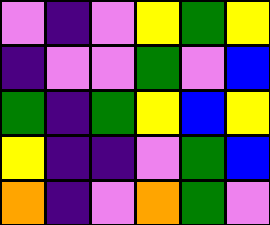[["violet", "indigo", "violet", "yellow", "green", "yellow"], ["indigo", "violet", "violet", "green", "violet", "blue"], ["green", "indigo", "green", "yellow", "blue", "yellow"], ["yellow", "indigo", "indigo", "violet", "green", "blue"], ["orange", "indigo", "violet", "orange", "green", "violet"]]